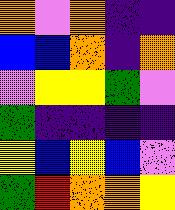[["orange", "violet", "orange", "indigo", "indigo"], ["blue", "blue", "orange", "indigo", "orange"], ["violet", "yellow", "yellow", "green", "violet"], ["green", "indigo", "indigo", "indigo", "indigo"], ["yellow", "blue", "yellow", "blue", "violet"], ["green", "red", "orange", "orange", "yellow"]]